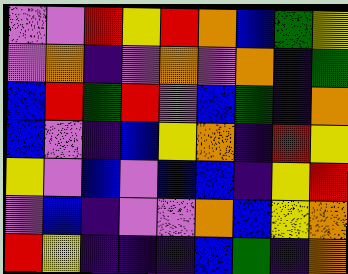[["violet", "violet", "red", "yellow", "red", "orange", "blue", "green", "yellow"], ["violet", "orange", "indigo", "violet", "orange", "violet", "orange", "indigo", "green"], ["blue", "red", "green", "red", "violet", "blue", "green", "indigo", "orange"], ["blue", "violet", "indigo", "blue", "yellow", "orange", "indigo", "red", "yellow"], ["yellow", "violet", "blue", "violet", "blue", "blue", "indigo", "yellow", "red"], ["violet", "blue", "indigo", "violet", "violet", "orange", "blue", "yellow", "orange"], ["red", "yellow", "indigo", "indigo", "indigo", "blue", "green", "indigo", "orange"]]